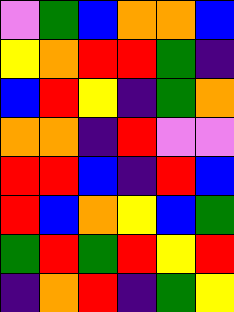[["violet", "green", "blue", "orange", "orange", "blue"], ["yellow", "orange", "red", "red", "green", "indigo"], ["blue", "red", "yellow", "indigo", "green", "orange"], ["orange", "orange", "indigo", "red", "violet", "violet"], ["red", "red", "blue", "indigo", "red", "blue"], ["red", "blue", "orange", "yellow", "blue", "green"], ["green", "red", "green", "red", "yellow", "red"], ["indigo", "orange", "red", "indigo", "green", "yellow"]]